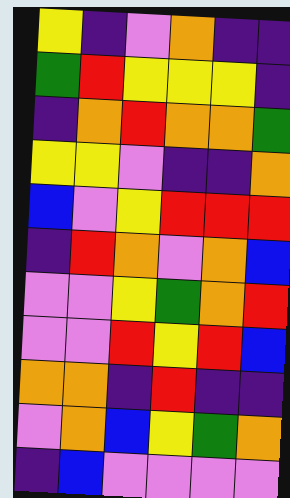[["yellow", "indigo", "violet", "orange", "indigo", "indigo"], ["green", "red", "yellow", "yellow", "yellow", "indigo"], ["indigo", "orange", "red", "orange", "orange", "green"], ["yellow", "yellow", "violet", "indigo", "indigo", "orange"], ["blue", "violet", "yellow", "red", "red", "red"], ["indigo", "red", "orange", "violet", "orange", "blue"], ["violet", "violet", "yellow", "green", "orange", "red"], ["violet", "violet", "red", "yellow", "red", "blue"], ["orange", "orange", "indigo", "red", "indigo", "indigo"], ["violet", "orange", "blue", "yellow", "green", "orange"], ["indigo", "blue", "violet", "violet", "violet", "violet"]]